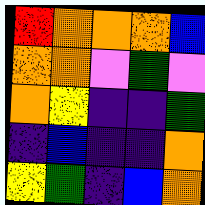[["red", "orange", "orange", "orange", "blue"], ["orange", "orange", "violet", "green", "violet"], ["orange", "yellow", "indigo", "indigo", "green"], ["indigo", "blue", "indigo", "indigo", "orange"], ["yellow", "green", "indigo", "blue", "orange"]]